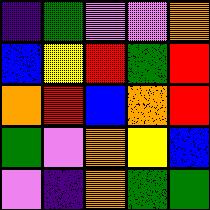[["indigo", "green", "violet", "violet", "orange"], ["blue", "yellow", "red", "green", "red"], ["orange", "red", "blue", "orange", "red"], ["green", "violet", "orange", "yellow", "blue"], ["violet", "indigo", "orange", "green", "green"]]